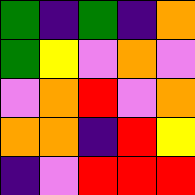[["green", "indigo", "green", "indigo", "orange"], ["green", "yellow", "violet", "orange", "violet"], ["violet", "orange", "red", "violet", "orange"], ["orange", "orange", "indigo", "red", "yellow"], ["indigo", "violet", "red", "red", "red"]]